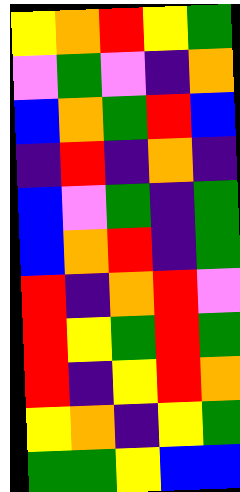[["yellow", "orange", "red", "yellow", "green"], ["violet", "green", "violet", "indigo", "orange"], ["blue", "orange", "green", "red", "blue"], ["indigo", "red", "indigo", "orange", "indigo"], ["blue", "violet", "green", "indigo", "green"], ["blue", "orange", "red", "indigo", "green"], ["red", "indigo", "orange", "red", "violet"], ["red", "yellow", "green", "red", "green"], ["red", "indigo", "yellow", "red", "orange"], ["yellow", "orange", "indigo", "yellow", "green"], ["green", "green", "yellow", "blue", "blue"]]